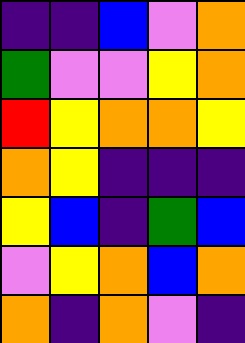[["indigo", "indigo", "blue", "violet", "orange"], ["green", "violet", "violet", "yellow", "orange"], ["red", "yellow", "orange", "orange", "yellow"], ["orange", "yellow", "indigo", "indigo", "indigo"], ["yellow", "blue", "indigo", "green", "blue"], ["violet", "yellow", "orange", "blue", "orange"], ["orange", "indigo", "orange", "violet", "indigo"]]